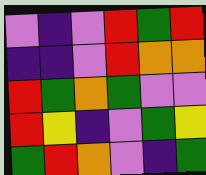[["violet", "indigo", "violet", "red", "green", "red"], ["indigo", "indigo", "violet", "red", "orange", "orange"], ["red", "green", "orange", "green", "violet", "violet"], ["red", "yellow", "indigo", "violet", "green", "yellow"], ["green", "red", "orange", "violet", "indigo", "green"]]